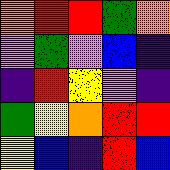[["orange", "red", "red", "green", "orange"], ["violet", "green", "violet", "blue", "indigo"], ["indigo", "red", "yellow", "violet", "indigo"], ["green", "yellow", "orange", "red", "red"], ["yellow", "blue", "indigo", "red", "blue"]]